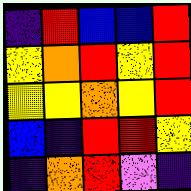[["indigo", "red", "blue", "blue", "red"], ["yellow", "orange", "red", "yellow", "red"], ["yellow", "yellow", "orange", "yellow", "red"], ["blue", "indigo", "red", "red", "yellow"], ["indigo", "orange", "red", "violet", "indigo"]]